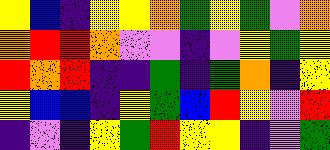[["yellow", "blue", "indigo", "yellow", "yellow", "orange", "green", "yellow", "green", "violet", "orange"], ["orange", "red", "red", "orange", "violet", "violet", "indigo", "violet", "yellow", "green", "yellow"], ["red", "orange", "red", "indigo", "indigo", "green", "indigo", "green", "orange", "indigo", "yellow"], ["yellow", "blue", "blue", "indigo", "yellow", "green", "blue", "red", "yellow", "violet", "red"], ["indigo", "violet", "indigo", "yellow", "green", "red", "yellow", "yellow", "indigo", "violet", "green"]]